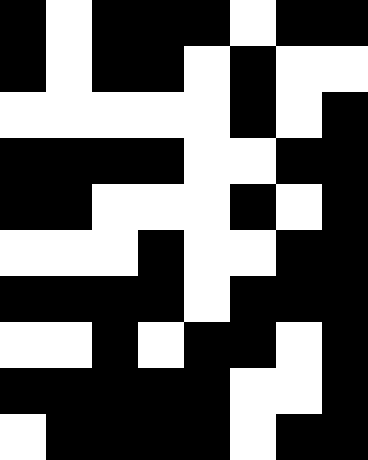[["black", "white", "black", "black", "black", "white", "black", "black"], ["black", "white", "black", "black", "white", "black", "white", "white"], ["white", "white", "white", "white", "white", "black", "white", "black"], ["black", "black", "black", "black", "white", "white", "black", "black"], ["black", "black", "white", "white", "white", "black", "white", "black"], ["white", "white", "white", "black", "white", "white", "black", "black"], ["black", "black", "black", "black", "white", "black", "black", "black"], ["white", "white", "black", "white", "black", "black", "white", "black"], ["black", "black", "black", "black", "black", "white", "white", "black"], ["white", "black", "black", "black", "black", "white", "black", "black"]]